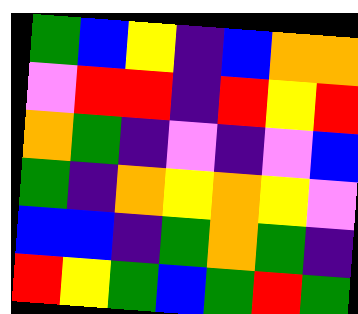[["green", "blue", "yellow", "indigo", "blue", "orange", "orange"], ["violet", "red", "red", "indigo", "red", "yellow", "red"], ["orange", "green", "indigo", "violet", "indigo", "violet", "blue"], ["green", "indigo", "orange", "yellow", "orange", "yellow", "violet"], ["blue", "blue", "indigo", "green", "orange", "green", "indigo"], ["red", "yellow", "green", "blue", "green", "red", "green"]]